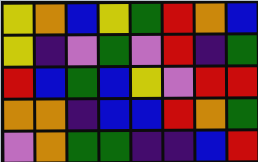[["yellow", "orange", "blue", "yellow", "green", "red", "orange", "blue"], ["yellow", "indigo", "violet", "green", "violet", "red", "indigo", "green"], ["red", "blue", "green", "blue", "yellow", "violet", "red", "red"], ["orange", "orange", "indigo", "blue", "blue", "red", "orange", "green"], ["violet", "orange", "green", "green", "indigo", "indigo", "blue", "red"]]